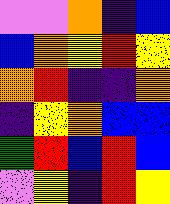[["violet", "violet", "orange", "indigo", "blue"], ["blue", "orange", "yellow", "red", "yellow"], ["orange", "red", "indigo", "indigo", "orange"], ["indigo", "yellow", "orange", "blue", "blue"], ["green", "red", "blue", "red", "blue"], ["violet", "yellow", "indigo", "red", "yellow"]]